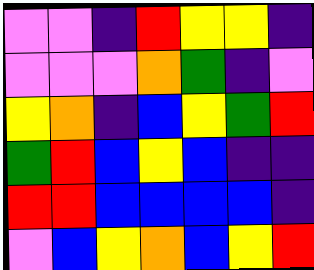[["violet", "violet", "indigo", "red", "yellow", "yellow", "indigo"], ["violet", "violet", "violet", "orange", "green", "indigo", "violet"], ["yellow", "orange", "indigo", "blue", "yellow", "green", "red"], ["green", "red", "blue", "yellow", "blue", "indigo", "indigo"], ["red", "red", "blue", "blue", "blue", "blue", "indigo"], ["violet", "blue", "yellow", "orange", "blue", "yellow", "red"]]